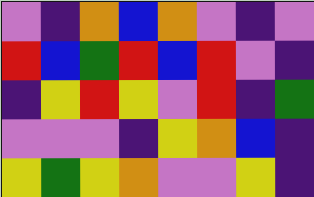[["violet", "indigo", "orange", "blue", "orange", "violet", "indigo", "violet"], ["red", "blue", "green", "red", "blue", "red", "violet", "indigo"], ["indigo", "yellow", "red", "yellow", "violet", "red", "indigo", "green"], ["violet", "violet", "violet", "indigo", "yellow", "orange", "blue", "indigo"], ["yellow", "green", "yellow", "orange", "violet", "violet", "yellow", "indigo"]]